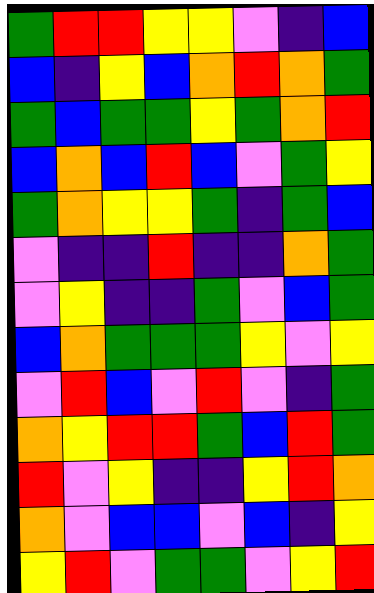[["green", "red", "red", "yellow", "yellow", "violet", "indigo", "blue"], ["blue", "indigo", "yellow", "blue", "orange", "red", "orange", "green"], ["green", "blue", "green", "green", "yellow", "green", "orange", "red"], ["blue", "orange", "blue", "red", "blue", "violet", "green", "yellow"], ["green", "orange", "yellow", "yellow", "green", "indigo", "green", "blue"], ["violet", "indigo", "indigo", "red", "indigo", "indigo", "orange", "green"], ["violet", "yellow", "indigo", "indigo", "green", "violet", "blue", "green"], ["blue", "orange", "green", "green", "green", "yellow", "violet", "yellow"], ["violet", "red", "blue", "violet", "red", "violet", "indigo", "green"], ["orange", "yellow", "red", "red", "green", "blue", "red", "green"], ["red", "violet", "yellow", "indigo", "indigo", "yellow", "red", "orange"], ["orange", "violet", "blue", "blue", "violet", "blue", "indigo", "yellow"], ["yellow", "red", "violet", "green", "green", "violet", "yellow", "red"]]